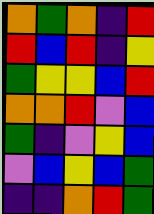[["orange", "green", "orange", "indigo", "red"], ["red", "blue", "red", "indigo", "yellow"], ["green", "yellow", "yellow", "blue", "red"], ["orange", "orange", "red", "violet", "blue"], ["green", "indigo", "violet", "yellow", "blue"], ["violet", "blue", "yellow", "blue", "green"], ["indigo", "indigo", "orange", "red", "green"]]